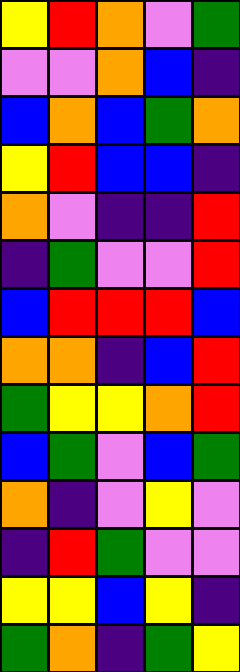[["yellow", "red", "orange", "violet", "green"], ["violet", "violet", "orange", "blue", "indigo"], ["blue", "orange", "blue", "green", "orange"], ["yellow", "red", "blue", "blue", "indigo"], ["orange", "violet", "indigo", "indigo", "red"], ["indigo", "green", "violet", "violet", "red"], ["blue", "red", "red", "red", "blue"], ["orange", "orange", "indigo", "blue", "red"], ["green", "yellow", "yellow", "orange", "red"], ["blue", "green", "violet", "blue", "green"], ["orange", "indigo", "violet", "yellow", "violet"], ["indigo", "red", "green", "violet", "violet"], ["yellow", "yellow", "blue", "yellow", "indigo"], ["green", "orange", "indigo", "green", "yellow"]]